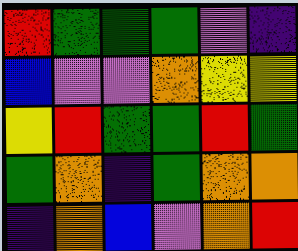[["red", "green", "green", "green", "violet", "indigo"], ["blue", "violet", "violet", "orange", "yellow", "yellow"], ["yellow", "red", "green", "green", "red", "green"], ["green", "orange", "indigo", "green", "orange", "orange"], ["indigo", "orange", "blue", "violet", "orange", "red"]]